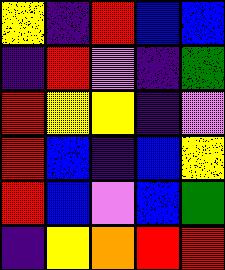[["yellow", "indigo", "red", "blue", "blue"], ["indigo", "red", "violet", "indigo", "green"], ["red", "yellow", "yellow", "indigo", "violet"], ["red", "blue", "indigo", "blue", "yellow"], ["red", "blue", "violet", "blue", "green"], ["indigo", "yellow", "orange", "red", "red"]]